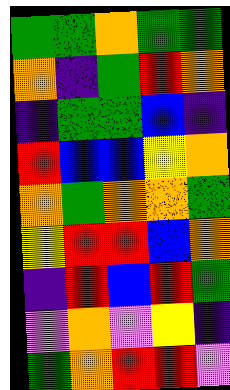[["green", "green", "orange", "green", "green"], ["orange", "indigo", "green", "red", "orange"], ["indigo", "green", "green", "blue", "indigo"], ["red", "blue", "blue", "yellow", "orange"], ["orange", "green", "orange", "orange", "green"], ["yellow", "red", "red", "blue", "orange"], ["indigo", "red", "blue", "red", "green"], ["violet", "orange", "violet", "yellow", "indigo"], ["green", "orange", "red", "red", "violet"]]